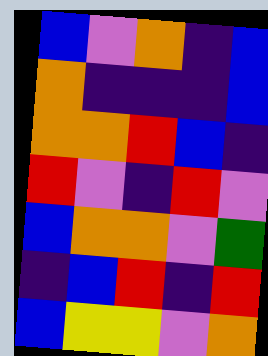[["blue", "violet", "orange", "indigo", "blue"], ["orange", "indigo", "indigo", "indigo", "blue"], ["orange", "orange", "red", "blue", "indigo"], ["red", "violet", "indigo", "red", "violet"], ["blue", "orange", "orange", "violet", "green"], ["indigo", "blue", "red", "indigo", "red"], ["blue", "yellow", "yellow", "violet", "orange"]]